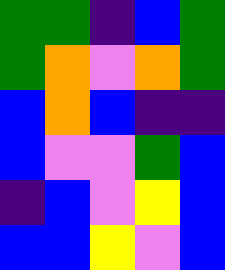[["green", "green", "indigo", "blue", "green"], ["green", "orange", "violet", "orange", "green"], ["blue", "orange", "blue", "indigo", "indigo"], ["blue", "violet", "violet", "green", "blue"], ["indigo", "blue", "violet", "yellow", "blue"], ["blue", "blue", "yellow", "violet", "blue"]]